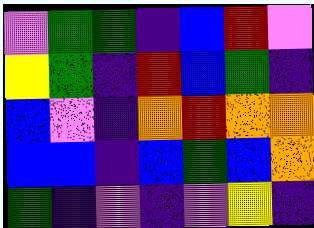[["violet", "green", "green", "indigo", "blue", "red", "violet"], ["yellow", "green", "indigo", "red", "blue", "green", "indigo"], ["blue", "violet", "indigo", "orange", "red", "orange", "orange"], ["blue", "blue", "indigo", "blue", "green", "blue", "orange"], ["green", "indigo", "violet", "indigo", "violet", "yellow", "indigo"]]